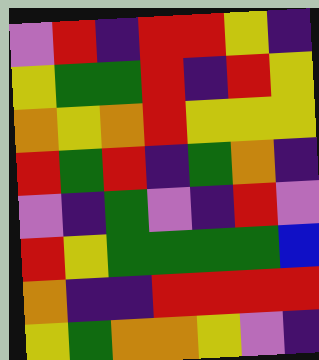[["violet", "red", "indigo", "red", "red", "yellow", "indigo"], ["yellow", "green", "green", "red", "indigo", "red", "yellow"], ["orange", "yellow", "orange", "red", "yellow", "yellow", "yellow"], ["red", "green", "red", "indigo", "green", "orange", "indigo"], ["violet", "indigo", "green", "violet", "indigo", "red", "violet"], ["red", "yellow", "green", "green", "green", "green", "blue"], ["orange", "indigo", "indigo", "red", "red", "red", "red"], ["yellow", "green", "orange", "orange", "yellow", "violet", "indigo"]]